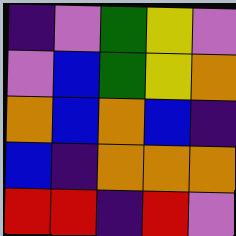[["indigo", "violet", "green", "yellow", "violet"], ["violet", "blue", "green", "yellow", "orange"], ["orange", "blue", "orange", "blue", "indigo"], ["blue", "indigo", "orange", "orange", "orange"], ["red", "red", "indigo", "red", "violet"]]